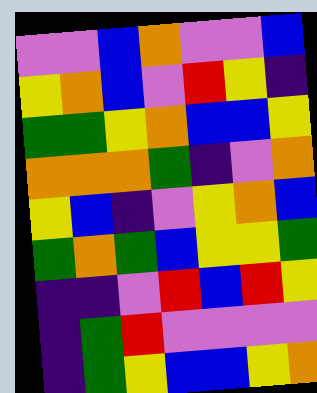[["violet", "violet", "blue", "orange", "violet", "violet", "blue"], ["yellow", "orange", "blue", "violet", "red", "yellow", "indigo"], ["green", "green", "yellow", "orange", "blue", "blue", "yellow"], ["orange", "orange", "orange", "green", "indigo", "violet", "orange"], ["yellow", "blue", "indigo", "violet", "yellow", "orange", "blue"], ["green", "orange", "green", "blue", "yellow", "yellow", "green"], ["indigo", "indigo", "violet", "red", "blue", "red", "yellow"], ["indigo", "green", "red", "violet", "violet", "violet", "violet"], ["indigo", "green", "yellow", "blue", "blue", "yellow", "orange"]]